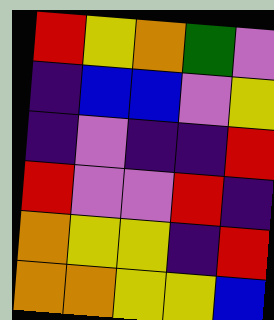[["red", "yellow", "orange", "green", "violet"], ["indigo", "blue", "blue", "violet", "yellow"], ["indigo", "violet", "indigo", "indigo", "red"], ["red", "violet", "violet", "red", "indigo"], ["orange", "yellow", "yellow", "indigo", "red"], ["orange", "orange", "yellow", "yellow", "blue"]]